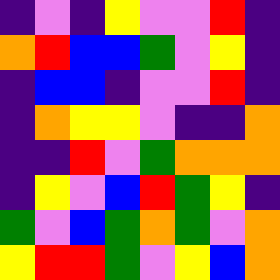[["indigo", "violet", "indigo", "yellow", "violet", "violet", "red", "indigo"], ["orange", "red", "blue", "blue", "green", "violet", "yellow", "indigo"], ["indigo", "blue", "blue", "indigo", "violet", "violet", "red", "indigo"], ["indigo", "orange", "yellow", "yellow", "violet", "indigo", "indigo", "orange"], ["indigo", "indigo", "red", "violet", "green", "orange", "orange", "orange"], ["indigo", "yellow", "violet", "blue", "red", "green", "yellow", "indigo"], ["green", "violet", "blue", "green", "orange", "green", "violet", "orange"], ["yellow", "red", "red", "green", "violet", "yellow", "blue", "orange"]]